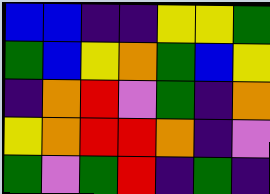[["blue", "blue", "indigo", "indigo", "yellow", "yellow", "green"], ["green", "blue", "yellow", "orange", "green", "blue", "yellow"], ["indigo", "orange", "red", "violet", "green", "indigo", "orange"], ["yellow", "orange", "red", "red", "orange", "indigo", "violet"], ["green", "violet", "green", "red", "indigo", "green", "indigo"]]